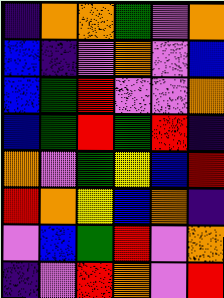[["indigo", "orange", "orange", "green", "violet", "orange"], ["blue", "indigo", "violet", "orange", "violet", "blue"], ["blue", "green", "red", "violet", "violet", "orange"], ["blue", "green", "red", "green", "red", "indigo"], ["orange", "violet", "green", "yellow", "blue", "red"], ["red", "orange", "yellow", "blue", "orange", "indigo"], ["violet", "blue", "green", "red", "violet", "orange"], ["indigo", "violet", "red", "orange", "violet", "red"]]